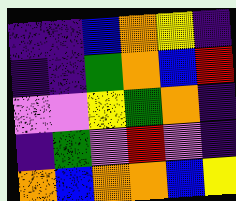[["indigo", "indigo", "blue", "orange", "yellow", "indigo"], ["indigo", "indigo", "green", "orange", "blue", "red"], ["violet", "violet", "yellow", "green", "orange", "indigo"], ["indigo", "green", "violet", "red", "violet", "indigo"], ["orange", "blue", "orange", "orange", "blue", "yellow"]]